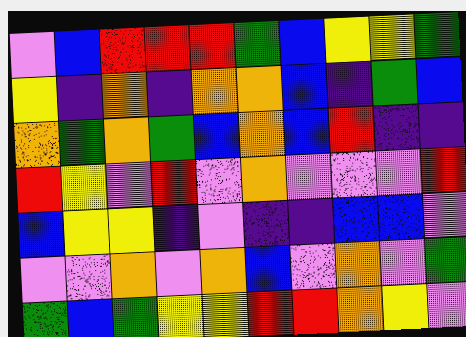[["violet", "blue", "red", "red", "red", "green", "blue", "yellow", "yellow", "green"], ["yellow", "indigo", "orange", "indigo", "orange", "orange", "blue", "indigo", "green", "blue"], ["orange", "green", "orange", "green", "blue", "orange", "blue", "red", "indigo", "indigo"], ["red", "yellow", "violet", "red", "violet", "orange", "violet", "violet", "violet", "red"], ["blue", "yellow", "yellow", "indigo", "violet", "indigo", "indigo", "blue", "blue", "violet"], ["violet", "violet", "orange", "violet", "orange", "blue", "violet", "orange", "violet", "green"], ["green", "blue", "green", "yellow", "yellow", "red", "red", "orange", "yellow", "violet"]]